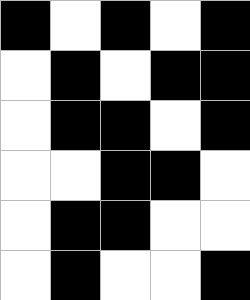[["black", "white", "black", "white", "black"], ["white", "black", "white", "black", "black"], ["white", "black", "black", "white", "black"], ["white", "white", "black", "black", "white"], ["white", "black", "black", "white", "white"], ["white", "black", "white", "white", "black"]]